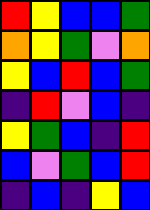[["red", "yellow", "blue", "blue", "green"], ["orange", "yellow", "green", "violet", "orange"], ["yellow", "blue", "red", "blue", "green"], ["indigo", "red", "violet", "blue", "indigo"], ["yellow", "green", "blue", "indigo", "red"], ["blue", "violet", "green", "blue", "red"], ["indigo", "blue", "indigo", "yellow", "blue"]]